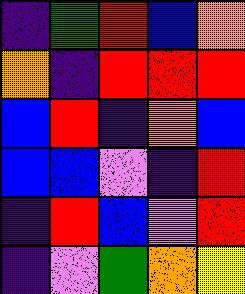[["indigo", "green", "red", "blue", "orange"], ["orange", "indigo", "red", "red", "red"], ["blue", "red", "indigo", "orange", "blue"], ["blue", "blue", "violet", "indigo", "red"], ["indigo", "red", "blue", "violet", "red"], ["indigo", "violet", "green", "orange", "yellow"]]